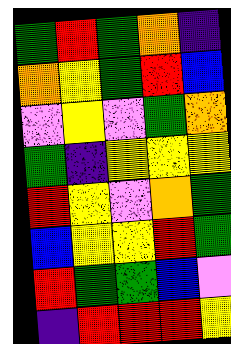[["green", "red", "green", "orange", "indigo"], ["orange", "yellow", "green", "red", "blue"], ["violet", "yellow", "violet", "green", "orange"], ["green", "indigo", "yellow", "yellow", "yellow"], ["red", "yellow", "violet", "orange", "green"], ["blue", "yellow", "yellow", "red", "green"], ["red", "green", "green", "blue", "violet"], ["indigo", "red", "red", "red", "yellow"]]